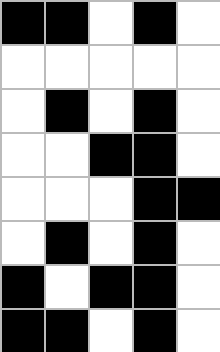[["black", "black", "white", "black", "white"], ["white", "white", "white", "white", "white"], ["white", "black", "white", "black", "white"], ["white", "white", "black", "black", "white"], ["white", "white", "white", "black", "black"], ["white", "black", "white", "black", "white"], ["black", "white", "black", "black", "white"], ["black", "black", "white", "black", "white"]]